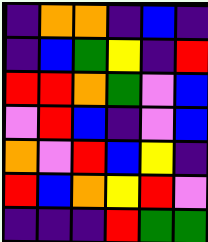[["indigo", "orange", "orange", "indigo", "blue", "indigo"], ["indigo", "blue", "green", "yellow", "indigo", "red"], ["red", "red", "orange", "green", "violet", "blue"], ["violet", "red", "blue", "indigo", "violet", "blue"], ["orange", "violet", "red", "blue", "yellow", "indigo"], ["red", "blue", "orange", "yellow", "red", "violet"], ["indigo", "indigo", "indigo", "red", "green", "green"]]